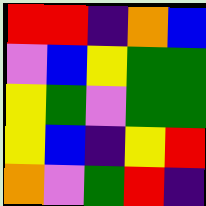[["red", "red", "indigo", "orange", "blue"], ["violet", "blue", "yellow", "green", "green"], ["yellow", "green", "violet", "green", "green"], ["yellow", "blue", "indigo", "yellow", "red"], ["orange", "violet", "green", "red", "indigo"]]